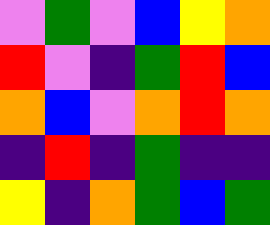[["violet", "green", "violet", "blue", "yellow", "orange"], ["red", "violet", "indigo", "green", "red", "blue"], ["orange", "blue", "violet", "orange", "red", "orange"], ["indigo", "red", "indigo", "green", "indigo", "indigo"], ["yellow", "indigo", "orange", "green", "blue", "green"]]